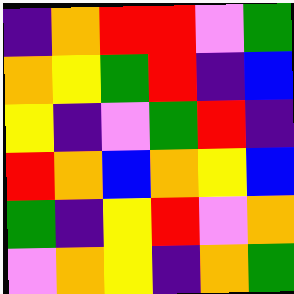[["indigo", "orange", "red", "red", "violet", "green"], ["orange", "yellow", "green", "red", "indigo", "blue"], ["yellow", "indigo", "violet", "green", "red", "indigo"], ["red", "orange", "blue", "orange", "yellow", "blue"], ["green", "indigo", "yellow", "red", "violet", "orange"], ["violet", "orange", "yellow", "indigo", "orange", "green"]]